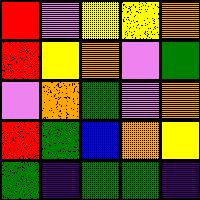[["red", "violet", "yellow", "yellow", "orange"], ["red", "yellow", "orange", "violet", "green"], ["violet", "orange", "green", "violet", "orange"], ["red", "green", "blue", "orange", "yellow"], ["green", "indigo", "green", "green", "indigo"]]